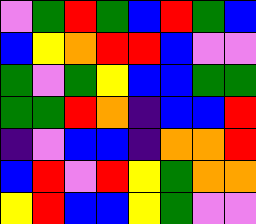[["violet", "green", "red", "green", "blue", "red", "green", "blue"], ["blue", "yellow", "orange", "red", "red", "blue", "violet", "violet"], ["green", "violet", "green", "yellow", "blue", "blue", "green", "green"], ["green", "green", "red", "orange", "indigo", "blue", "blue", "red"], ["indigo", "violet", "blue", "blue", "indigo", "orange", "orange", "red"], ["blue", "red", "violet", "red", "yellow", "green", "orange", "orange"], ["yellow", "red", "blue", "blue", "yellow", "green", "violet", "violet"]]